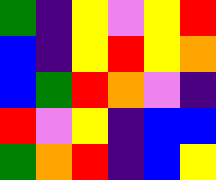[["green", "indigo", "yellow", "violet", "yellow", "red"], ["blue", "indigo", "yellow", "red", "yellow", "orange"], ["blue", "green", "red", "orange", "violet", "indigo"], ["red", "violet", "yellow", "indigo", "blue", "blue"], ["green", "orange", "red", "indigo", "blue", "yellow"]]